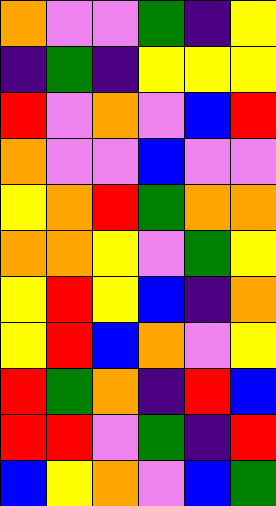[["orange", "violet", "violet", "green", "indigo", "yellow"], ["indigo", "green", "indigo", "yellow", "yellow", "yellow"], ["red", "violet", "orange", "violet", "blue", "red"], ["orange", "violet", "violet", "blue", "violet", "violet"], ["yellow", "orange", "red", "green", "orange", "orange"], ["orange", "orange", "yellow", "violet", "green", "yellow"], ["yellow", "red", "yellow", "blue", "indigo", "orange"], ["yellow", "red", "blue", "orange", "violet", "yellow"], ["red", "green", "orange", "indigo", "red", "blue"], ["red", "red", "violet", "green", "indigo", "red"], ["blue", "yellow", "orange", "violet", "blue", "green"]]